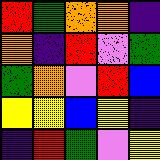[["red", "green", "orange", "orange", "indigo"], ["orange", "indigo", "red", "violet", "green"], ["green", "orange", "violet", "red", "blue"], ["yellow", "yellow", "blue", "yellow", "indigo"], ["indigo", "red", "green", "violet", "yellow"]]